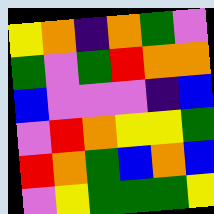[["yellow", "orange", "indigo", "orange", "green", "violet"], ["green", "violet", "green", "red", "orange", "orange"], ["blue", "violet", "violet", "violet", "indigo", "blue"], ["violet", "red", "orange", "yellow", "yellow", "green"], ["red", "orange", "green", "blue", "orange", "blue"], ["violet", "yellow", "green", "green", "green", "yellow"]]